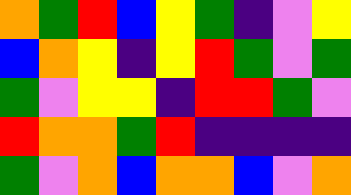[["orange", "green", "red", "blue", "yellow", "green", "indigo", "violet", "yellow"], ["blue", "orange", "yellow", "indigo", "yellow", "red", "green", "violet", "green"], ["green", "violet", "yellow", "yellow", "indigo", "red", "red", "green", "violet"], ["red", "orange", "orange", "green", "red", "indigo", "indigo", "indigo", "indigo"], ["green", "violet", "orange", "blue", "orange", "orange", "blue", "violet", "orange"]]